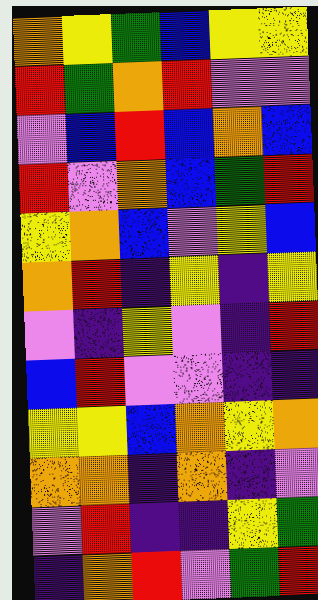[["orange", "yellow", "green", "blue", "yellow", "yellow"], ["red", "green", "orange", "red", "violet", "violet"], ["violet", "blue", "red", "blue", "orange", "blue"], ["red", "violet", "orange", "blue", "green", "red"], ["yellow", "orange", "blue", "violet", "yellow", "blue"], ["orange", "red", "indigo", "yellow", "indigo", "yellow"], ["violet", "indigo", "yellow", "violet", "indigo", "red"], ["blue", "red", "violet", "violet", "indigo", "indigo"], ["yellow", "yellow", "blue", "orange", "yellow", "orange"], ["orange", "orange", "indigo", "orange", "indigo", "violet"], ["violet", "red", "indigo", "indigo", "yellow", "green"], ["indigo", "orange", "red", "violet", "green", "red"]]